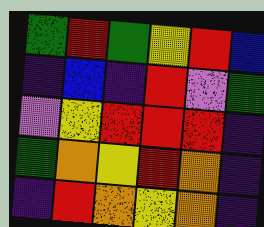[["green", "red", "green", "yellow", "red", "blue"], ["indigo", "blue", "indigo", "red", "violet", "green"], ["violet", "yellow", "red", "red", "red", "indigo"], ["green", "orange", "yellow", "red", "orange", "indigo"], ["indigo", "red", "orange", "yellow", "orange", "indigo"]]